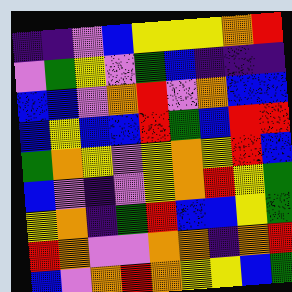[["indigo", "indigo", "violet", "blue", "yellow", "yellow", "yellow", "orange", "red"], ["violet", "green", "yellow", "violet", "green", "blue", "indigo", "indigo", "indigo"], ["blue", "blue", "violet", "orange", "red", "violet", "orange", "blue", "blue"], ["blue", "yellow", "blue", "blue", "red", "green", "blue", "red", "red"], ["green", "orange", "yellow", "violet", "yellow", "orange", "yellow", "red", "blue"], ["blue", "violet", "indigo", "violet", "yellow", "orange", "red", "yellow", "green"], ["yellow", "orange", "indigo", "green", "red", "blue", "blue", "yellow", "green"], ["red", "orange", "violet", "violet", "orange", "orange", "indigo", "orange", "red"], ["blue", "violet", "orange", "red", "orange", "yellow", "yellow", "blue", "green"]]